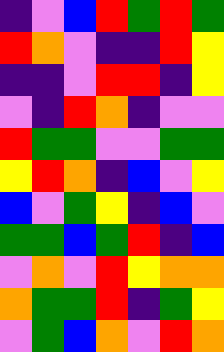[["indigo", "violet", "blue", "red", "green", "red", "green"], ["red", "orange", "violet", "indigo", "indigo", "red", "yellow"], ["indigo", "indigo", "violet", "red", "red", "indigo", "yellow"], ["violet", "indigo", "red", "orange", "indigo", "violet", "violet"], ["red", "green", "green", "violet", "violet", "green", "green"], ["yellow", "red", "orange", "indigo", "blue", "violet", "yellow"], ["blue", "violet", "green", "yellow", "indigo", "blue", "violet"], ["green", "green", "blue", "green", "red", "indigo", "blue"], ["violet", "orange", "violet", "red", "yellow", "orange", "orange"], ["orange", "green", "green", "red", "indigo", "green", "yellow"], ["violet", "green", "blue", "orange", "violet", "red", "orange"]]